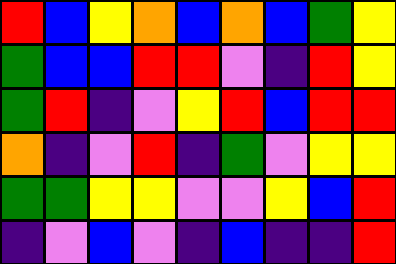[["red", "blue", "yellow", "orange", "blue", "orange", "blue", "green", "yellow"], ["green", "blue", "blue", "red", "red", "violet", "indigo", "red", "yellow"], ["green", "red", "indigo", "violet", "yellow", "red", "blue", "red", "red"], ["orange", "indigo", "violet", "red", "indigo", "green", "violet", "yellow", "yellow"], ["green", "green", "yellow", "yellow", "violet", "violet", "yellow", "blue", "red"], ["indigo", "violet", "blue", "violet", "indigo", "blue", "indigo", "indigo", "red"]]